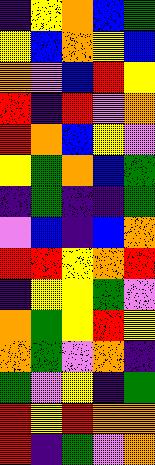[["indigo", "yellow", "orange", "blue", "green"], ["yellow", "blue", "orange", "yellow", "blue"], ["orange", "violet", "blue", "red", "yellow"], ["red", "indigo", "red", "violet", "orange"], ["red", "orange", "blue", "yellow", "violet"], ["yellow", "green", "orange", "blue", "green"], ["indigo", "green", "indigo", "indigo", "green"], ["violet", "blue", "indigo", "blue", "orange"], ["red", "red", "yellow", "orange", "red"], ["indigo", "yellow", "yellow", "green", "violet"], ["orange", "green", "yellow", "red", "yellow"], ["orange", "green", "violet", "orange", "indigo"], ["green", "violet", "yellow", "indigo", "green"], ["red", "yellow", "red", "orange", "orange"], ["red", "indigo", "green", "violet", "orange"]]